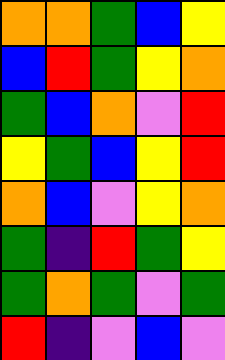[["orange", "orange", "green", "blue", "yellow"], ["blue", "red", "green", "yellow", "orange"], ["green", "blue", "orange", "violet", "red"], ["yellow", "green", "blue", "yellow", "red"], ["orange", "blue", "violet", "yellow", "orange"], ["green", "indigo", "red", "green", "yellow"], ["green", "orange", "green", "violet", "green"], ["red", "indigo", "violet", "blue", "violet"]]